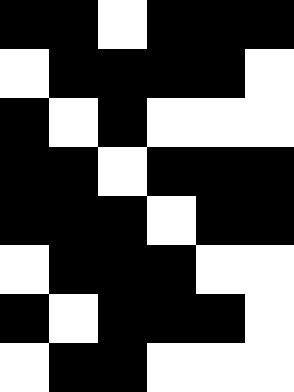[["black", "black", "white", "black", "black", "black"], ["white", "black", "black", "black", "black", "white"], ["black", "white", "black", "white", "white", "white"], ["black", "black", "white", "black", "black", "black"], ["black", "black", "black", "white", "black", "black"], ["white", "black", "black", "black", "white", "white"], ["black", "white", "black", "black", "black", "white"], ["white", "black", "black", "white", "white", "white"]]